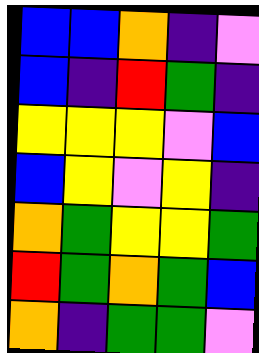[["blue", "blue", "orange", "indigo", "violet"], ["blue", "indigo", "red", "green", "indigo"], ["yellow", "yellow", "yellow", "violet", "blue"], ["blue", "yellow", "violet", "yellow", "indigo"], ["orange", "green", "yellow", "yellow", "green"], ["red", "green", "orange", "green", "blue"], ["orange", "indigo", "green", "green", "violet"]]